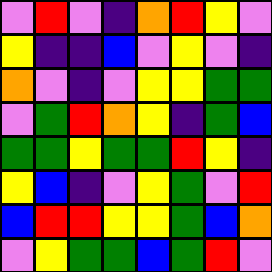[["violet", "red", "violet", "indigo", "orange", "red", "yellow", "violet"], ["yellow", "indigo", "indigo", "blue", "violet", "yellow", "violet", "indigo"], ["orange", "violet", "indigo", "violet", "yellow", "yellow", "green", "green"], ["violet", "green", "red", "orange", "yellow", "indigo", "green", "blue"], ["green", "green", "yellow", "green", "green", "red", "yellow", "indigo"], ["yellow", "blue", "indigo", "violet", "yellow", "green", "violet", "red"], ["blue", "red", "red", "yellow", "yellow", "green", "blue", "orange"], ["violet", "yellow", "green", "green", "blue", "green", "red", "violet"]]